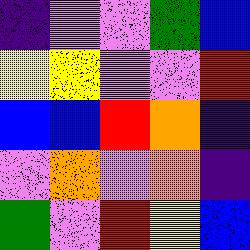[["indigo", "violet", "violet", "green", "blue"], ["yellow", "yellow", "violet", "violet", "red"], ["blue", "blue", "red", "orange", "indigo"], ["violet", "orange", "violet", "orange", "indigo"], ["green", "violet", "red", "yellow", "blue"]]